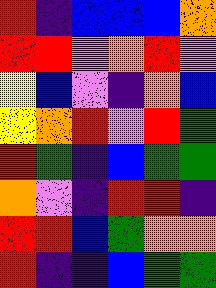[["red", "indigo", "blue", "blue", "blue", "orange"], ["red", "red", "violet", "orange", "red", "violet"], ["yellow", "blue", "violet", "indigo", "orange", "blue"], ["yellow", "orange", "red", "violet", "red", "green"], ["red", "green", "indigo", "blue", "green", "green"], ["orange", "violet", "indigo", "red", "red", "indigo"], ["red", "red", "blue", "green", "orange", "orange"], ["red", "indigo", "indigo", "blue", "green", "green"]]